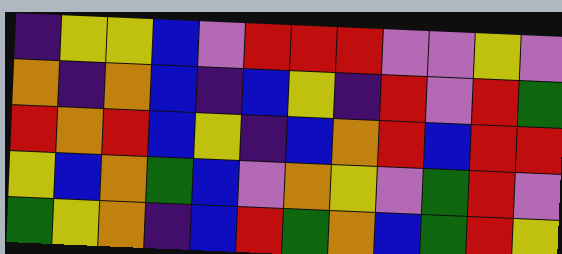[["indigo", "yellow", "yellow", "blue", "violet", "red", "red", "red", "violet", "violet", "yellow", "violet"], ["orange", "indigo", "orange", "blue", "indigo", "blue", "yellow", "indigo", "red", "violet", "red", "green"], ["red", "orange", "red", "blue", "yellow", "indigo", "blue", "orange", "red", "blue", "red", "red"], ["yellow", "blue", "orange", "green", "blue", "violet", "orange", "yellow", "violet", "green", "red", "violet"], ["green", "yellow", "orange", "indigo", "blue", "red", "green", "orange", "blue", "green", "red", "yellow"]]